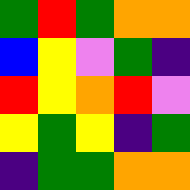[["green", "red", "green", "orange", "orange"], ["blue", "yellow", "violet", "green", "indigo"], ["red", "yellow", "orange", "red", "violet"], ["yellow", "green", "yellow", "indigo", "green"], ["indigo", "green", "green", "orange", "orange"]]